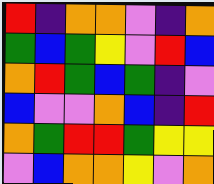[["red", "indigo", "orange", "orange", "violet", "indigo", "orange"], ["green", "blue", "green", "yellow", "violet", "red", "blue"], ["orange", "red", "green", "blue", "green", "indigo", "violet"], ["blue", "violet", "violet", "orange", "blue", "indigo", "red"], ["orange", "green", "red", "red", "green", "yellow", "yellow"], ["violet", "blue", "orange", "orange", "yellow", "violet", "orange"]]